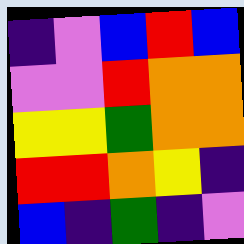[["indigo", "violet", "blue", "red", "blue"], ["violet", "violet", "red", "orange", "orange"], ["yellow", "yellow", "green", "orange", "orange"], ["red", "red", "orange", "yellow", "indigo"], ["blue", "indigo", "green", "indigo", "violet"]]